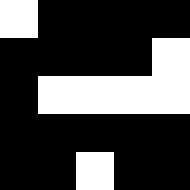[["white", "black", "black", "black", "black"], ["black", "black", "black", "black", "white"], ["black", "white", "white", "white", "white"], ["black", "black", "black", "black", "black"], ["black", "black", "white", "black", "black"]]